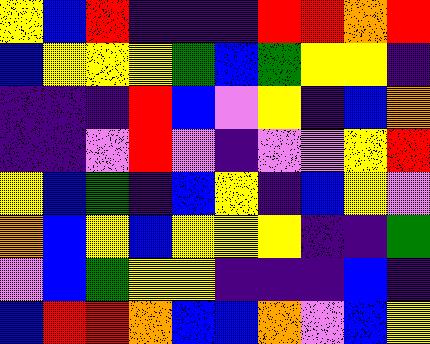[["yellow", "blue", "red", "indigo", "indigo", "indigo", "red", "red", "orange", "red"], ["blue", "yellow", "yellow", "yellow", "green", "blue", "green", "yellow", "yellow", "indigo"], ["indigo", "indigo", "indigo", "red", "blue", "violet", "yellow", "indigo", "blue", "orange"], ["indigo", "indigo", "violet", "red", "violet", "indigo", "violet", "violet", "yellow", "red"], ["yellow", "blue", "green", "indigo", "blue", "yellow", "indigo", "blue", "yellow", "violet"], ["orange", "blue", "yellow", "blue", "yellow", "yellow", "yellow", "indigo", "indigo", "green"], ["violet", "blue", "green", "yellow", "yellow", "indigo", "indigo", "indigo", "blue", "indigo"], ["blue", "red", "red", "orange", "blue", "blue", "orange", "violet", "blue", "yellow"]]